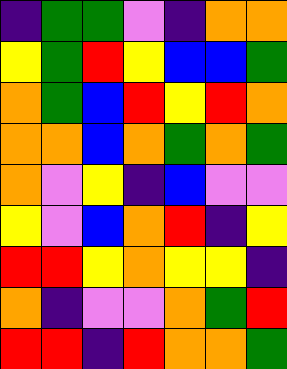[["indigo", "green", "green", "violet", "indigo", "orange", "orange"], ["yellow", "green", "red", "yellow", "blue", "blue", "green"], ["orange", "green", "blue", "red", "yellow", "red", "orange"], ["orange", "orange", "blue", "orange", "green", "orange", "green"], ["orange", "violet", "yellow", "indigo", "blue", "violet", "violet"], ["yellow", "violet", "blue", "orange", "red", "indigo", "yellow"], ["red", "red", "yellow", "orange", "yellow", "yellow", "indigo"], ["orange", "indigo", "violet", "violet", "orange", "green", "red"], ["red", "red", "indigo", "red", "orange", "orange", "green"]]